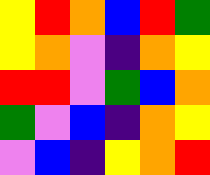[["yellow", "red", "orange", "blue", "red", "green"], ["yellow", "orange", "violet", "indigo", "orange", "yellow"], ["red", "red", "violet", "green", "blue", "orange"], ["green", "violet", "blue", "indigo", "orange", "yellow"], ["violet", "blue", "indigo", "yellow", "orange", "red"]]